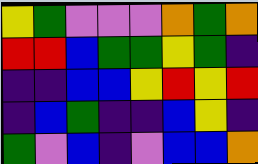[["yellow", "green", "violet", "violet", "violet", "orange", "green", "orange"], ["red", "red", "blue", "green", "green", "yellow", "green", "indigo"], ["indigo", "indigo", "blue", "blue", "yellow", "red", "yellow", "red"], ["indigo", "blue", "green", "indigo", "indigo", "blue", "yellow", "indigo"], ["green", "violet", "blue", "indigo", "violet", "blue", "blue", "orange"]]